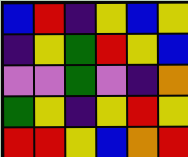[["blue", "red", "indigo", "yellow", "blue", "yellow"], ["indigo", "yellow", "green", "red", "yellow", "blue"], ["violet", "violet", "green", "violet", "indigo", "orange"], ["green", "yellow", "indigo", "yellow", "red", "yellow"], ["red", "red", "yellow", "blue", "orange", "red"]]